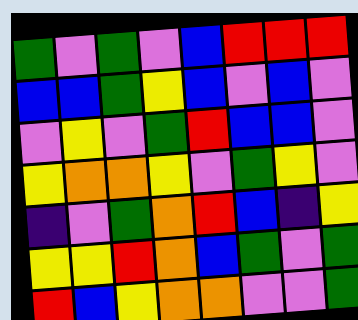[["green", "violet", "green", "violet", "blue", "red", "red", "red"], ["blue", "blue", "green", "yellow", "blue", "violet", "blue", "violet"], ["violet", "yellow", "violet", "green", "red", "blue", "blue", "violet"], ["yellow", "orange", "orange", "yellow", "violet", "green", "yellow", "violet"], ["indigo", "violet", "green", "orange", "red", "blue", "indigo", "yellow"], ["yellow", "yellow", "red", "orange", "blue", "green", "violet", "green"], ["red", "blue", "yellow", "orange", "orange", "violet", "violet", "green"]]